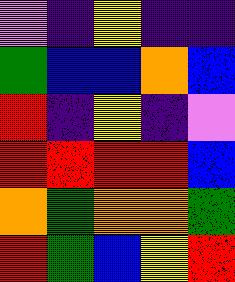[["violet", "indigo", "yellow", "indigo", "indigo"], ["green", "blue", "blue", "orange", "blue"], ["red", "indigo", "yellow", "indigo", "violet"], ["red", "red", "red", "red", "blue"], ["orange", "green", "orange", "orange", "green"], ["red", "green", "blue", "yellow", "red"]]